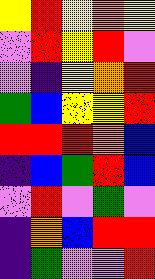[["yellow", "red", "yellow", "orange", "yellow"], ["violet", "red", "yellow", "red", "violet"], ["violet", "indigo", "yellow", "orange", "red"], ["green", "blue", "yellow", "yellow", "red"], ["red", "red", "red", "orange", "blue"], ["indigo", "blue", "green", "red", "blue"], ["violet", "red", "violet", "green", "violet"], ["indigo", "orange", "blue", "red", "red"], ["indigo", "green", "violet", "violet", "red"]]